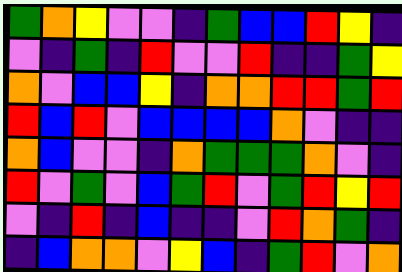[["green", "orange", "yellow", "violet", "violet", "indigo", "green", "blue", "blue", "red", "yellow", "indigo"], ["violet", "indigo", "green", "indigo", "red", "violet", "violet", "red", "indigo", "indigo", "green", "yellow"], ["orange", "violet", "blue", "blue", "yellow", "indigo", "orange", "orange", "red", "red", "green", "red"], ["red", "blue", "red", "violet", "blue", "blue", "blue", "blue", "orange", "violet", "indigo", "indigo"], ["orange", "blue", "violet", "violet", "indigo", "orange", "green", "green", "green", "orange", "violet", "indigo"], ["red", "violet", "green", "violet", "blue", "green", "red", "violet", "green", "red", "yellow", "red"], ["violet", "indigo", "red", "indigo", "blue", "indigo", "indigo", "violet", "red", "orange", "green", "indigo"], ["indigo", "blue", "orange", "orange", "violet", "yellow", "blue", "indigo", "green", "red", "violet", "orange"]]